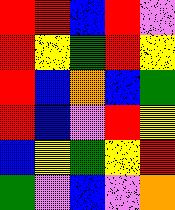[["red", "red", "blue", "red", "violet"], ["red", "yellow", "green", "red", "yellow"], ["red", "blue", "orange", "blue", "green"], ["red", "blue", "violet", "red", "yellow"], ["blue", "yellow", "green", "yellow", "red"], ["green", "violet", "blue", "violet", "orange"]]